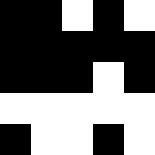[["black", "black", "white", "black", "white"], ["black", "black", "black", "black", "black"], ["black", "black", "black", "white", "black"], ["white", "white", "white", "white", "white"], ["black", "white", "white", "black", "white"]]